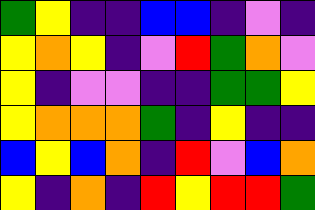[["green", "yellow", "indigo", "indigo", "blue", "blue", "indigo", "violet", "indigo"], ["yellow", "orange", "yellow", "indigo", "violet", "red", "green", "orange", "violet"], ["yellow", "indigo", "violet", "violet", "indigo", "indigo", "green", "green", "yellow"], ["yellow", "orange", "orange", "orange", "green", "indigo", "yellow", "indigo", "indigo"], ["blue", "yellow", "blue", "orange", "indigo", "red", "violet", "blue", "orange"], ["yellow", "indigo", "orange", "indigo", "red", "yellow", "red", "red", "green"]]